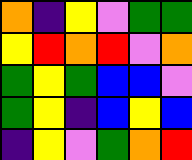[["orange", "indigo", "yellow", "violet", "green", "green"], ["yellow", "red", "orange", "red", "violet", "orange"], ["green", "yellow", "green", "blue", "blue", "violet"], ["green", "yellow", "indigo", "blue", "yellow", "blue"], ["indigo", "yellow", "violet", "green", "orange", "red"]]